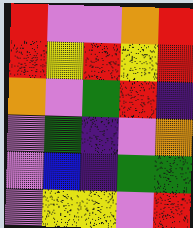[["red", "violet", "violet", "orange", "red"], ["red", "yellow", "red", "yellow", "red"], ["orange", "violet", "green", "red", "indigo"], ["violet", "green", "indigo", "violet", "orange"], ["violet", "blue", "indigo", "green", "green"], ["violet", "yellow", "yellow", "violet", "red"]]